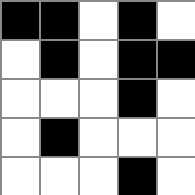[["black", "black", "white", "black", "white"], ["white", "black", "white", "black", "black"], ["white", "white", "white", "black", "white"], ["white", "black", "white", "white", "white"], ["white", "white", "white", "black", "white"]]